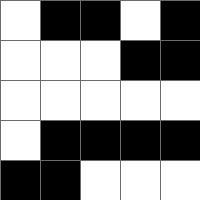[["white", "black", "black", "white", "black"], ["white", "white", "white", "black", "black"], ["white", "white", "white", "white", "white"], ["white", "black", "black", "black", "black"], ["black", "black", "white", "white", "white"]]